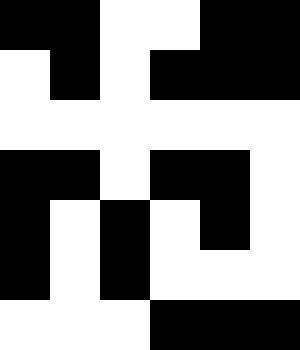[["black", "black", "white", "white", "black", "black"], ["white", "black", "white", "black", "black", "black"], ["white", "white", "white", "white", "white", "white"], ["black", "black", "white", "black", "black", "white"], ["black", "white", "black", "white", "black", "white"], ["black", "white", "black", "white", "white", "white"], ["white", "white", "white", "black", "black", "black"]]